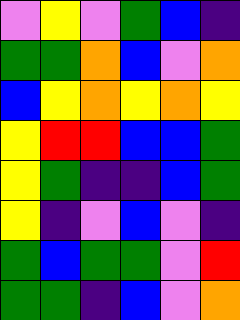[["violet", "yellow", "violet", "green", "blue", "indigo"], ["green", "green", "orange", "blue", "violet", "orange"], ["blue", "yellow", "orange", "yellow", "orange", "yellow"], ["yellow", "red", "red", "blue", "blue", "green"], ["yellow", "green", "indigo", "indigo", "blue", "green"], ["yellow", "indigo", "violet", "blue", "violet", "indigo"], ["green", "blue", "green", "green", "violet", "red"], ["green", "green", "indigo", "blue", "violet", "orange"]]